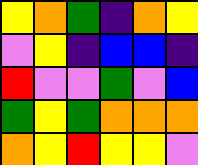[["yellow", "orange", "green", "indigo", "orange", "yellow"], ["violet", "yellow", "indigo", "blue", "blue", "indigo"], ["red", "violet", "violet", "green", "violet", "blue"], ["green", "yellow", "green", "orange", "orange", "orange"], ["orange", "yellow", "red", "yellow", "yellow", "violet"]]